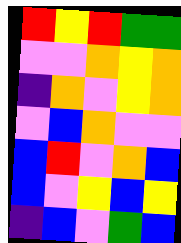[["red", "yellow", "red", "green", "green"], ["violet", "violet", "orange", "yellow", "orange"], ["indigo", "orange", "violet", "yellow", "orange"], ["violet", "blue", "orange", "violet", "violet"], ["blue", "red", "violet", "orange", "blue"], ["blue", "violet", "yellow", "blue", "yellow"], ["indigo", "blue", "violet", "green", "blue"]]